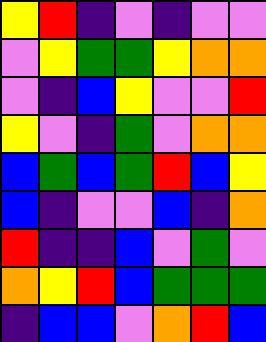[["yellow", "red", "indigo", "violet", "indigo", "violet", "violet"], ["violet", "yellow", "green", "green", "yellow", "orange", "orange"], ["violet", "indigo", "blue", "yellow", "violet", "violet", "red"], ["yellow", "violet", "indigo", "green", "violet", "orange", "orange"], ["blue", "green", "blue", "green", "red", "blue", "yellow"], ["blue", "indigo", "violet", "violet", "blue", "indigo", "orange"], ["red", "indigo", "indigo", "blue", "violet", "green", "violet"], ["orange", "yellow", "red", "blue", "green", "green", "green"], ["indigo", "blue", "blue", "violet", "orange", "red", "blue"]]